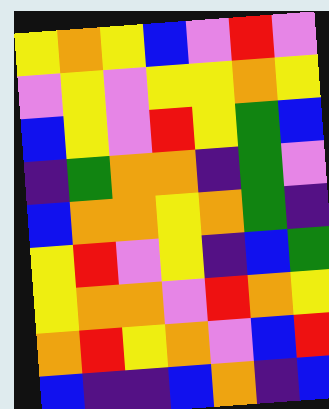[["yellow", "orange", "yellow", "blue", "violet", "red", "violet"], ["violet", "yellow", "violet", "yellow", "yellow", "orange", "yellow"], ["blue", "yellow", "violet", "red", "yellow", "green", "blue"], ["indigo", "green", "orange", "orange", "indigo", "green", "violet"], ["blue", "orange", "orange", "yellow", "orange", "green", "indigo"], ["yellow", "red", "violet", "yellow", "indigo", "blue", "green"], ["yellow", "orange", "orange", "violet", "red", "orange", "yellow"], ["orange", "red", "yellow", "orange", "violet", "blue", "red"], ["blue", "indigo", "indigo", "blue", "orange", "indigo", "blue"]]